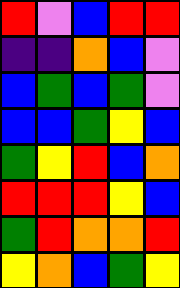[["red", "violet", "blue", "red", "red"], ["indigo", "indigo", "orange", "blue", "violet"], ["blue", "green", "blue", "green", "violet"], ["blue", "blue", "green", "yellow", "blue"], ["green", "yellow", "red", "blue", "orange"], ["red", "red", "red", "yellow", "blue"], ["green", "red", "orange", "orange", "red"], ["yellow", "orange", "blue", "green", "yellow"]]